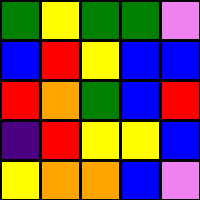[["green", "yellow", "green", "green", "violet"], ["blue", "red", "yellow", "blue", "blue"], ["red", "orange", "green", "blue", "red"], ["indigo", "red", "yellow", "yellow", "blue"], ["yellow", "orange", "orange", "blue", "violet"]]